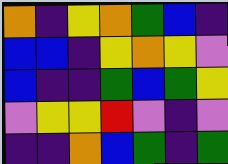[["orange", "indigo", "yellow", "orange", "green", "blue", "indigo"], ["blue", "blue", "indigo", "yellow", "orange", "yellow", "violet"], ["blue", "indigo", "indigo", "green", "blue", "green", "yellow"], ["violet", "yellow", "yellow", "red", "violet", "indigo", "violet"], ["indigo", "indigo", "orange", "blue", "green", "indigo", "green"]]